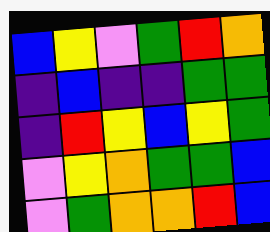[["blue", "yellow", "violet", "green", "red", "orange"], ["indigo", "blue", "indigo", "indigo", "green", "green"], ["indigo", "red", "yellow", "blue", "yellow", "green"], ["violet", "yellow", "orange", "green", "green", "blue"], ["violet", "green", "orange", "orange", "red", "blue"]]